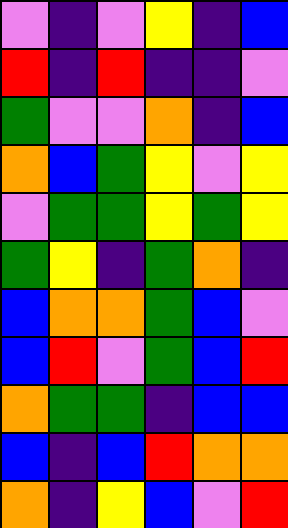[["violet", "indigo", "violet", "yellow", "indigo", "blue"], ["red", "indigo", "red", "indigo", "indigo", "violet"], ["green", "violet", "violet", "orange", "indigo", "blue"], ["orange", "blue", "green", "yellow", "violet", "yellow"], ["violet", "green", "green", "yellow", "green", "yellow"], ["green", "yellow", "indigo", "green", "orange", "indigo"], ["blue", "orange", "orange", "green", "blue", "violet"], ["blue", "red", "violet", "green", "blue", "red"], ["orange", "green", "green", "indigo", "blue", "blue"], ["blue", "indigo", "blue", "red", "orange", "orange"], ["orange", "indigo", "yellow", "blue", "violet", "red"]]